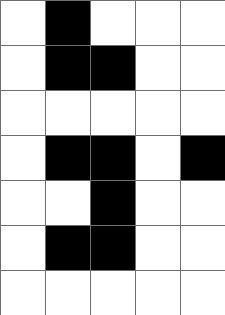[["white", "black", "white", "white", "white"], ["white", "black", "black", "white", "white"], ["white", "white", "white", "white", "white"], ["white", "black", "black", "white", "black"], ["white", "white", "black", "white", "white"], ["white", "black", "black", "white", "white"], ["white", "white", "white", "white", "white"]]